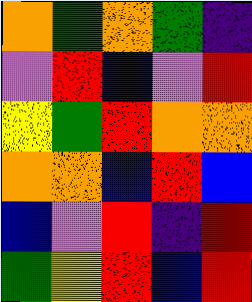[["orange", "green", "orange", "green", "indigo"], ["violet", "red", "blue", "violet", "red"], ["yellow", "green", "red", "orange", "orange"], ["orange", "orange", "blue", "red", "blue"], ["blue", "violet", "red", "indigo", "red"], ["green", "yellow", "red", "blue", "red"]]